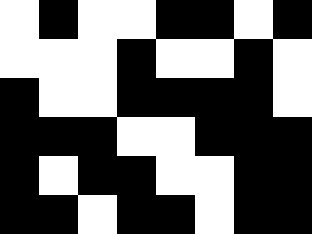[["white", "black", "white", "white", "black", "black", "white", "black"], ["white", "white", "white", "black", "white", "white", "black", "white"], ["black", "white", "white", "black", "black", "black", "black", "white"], ["black", "black", "black", "white", "white", "black", "black", "black"], ["black", "white", "black", "black", "white", "white", "black", "black"], ["black", "black", "white", "black", "black", "white", "black", "black"]]